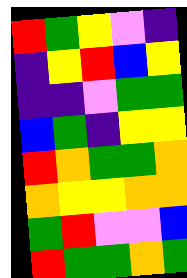[["red", "green", "yellow", "violet", "indigo"], ["indigo", "yellow", "red", "blue", "yellow"], ["indigo", "indigo", "violet", "green", "green"], ["blue", "green", "indigo", "yellow", "yellow"], ["red", "orange", "green", "green", "orange"], ["orange", "yellow", "yellow", "orange", "orange"], ["green", "red", "violet", "violet", "blue"], ["red", "green", "green", "orange", "green"]]